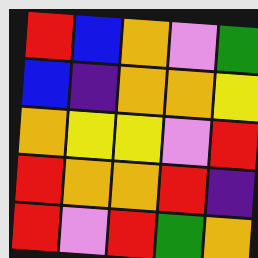[["red", "blue", "orange", "violet", "green"], ["blue", "indigo", "orange", "orange", "yellow"], ["orange", "yellow", "yellow", "violet", "red"], ["red", "orange", "orange", "red", "indigo"], ["red", "violet", "red", "green", "orange"]]